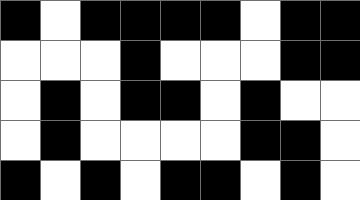[["black", "white", "black", "black", "black", "black", "white", "black", "black"], ["white", "white", "white", "black", "white", "white", "white", "black", "black"], ["white", "black", "white", "black", "black", "white", "black", "white", "white"], ["white", "black", "white", "white", "white", "white", "black", "black", "white"], ["black", "white", "black", "white", "black", "black", "white", "black", "white"]]